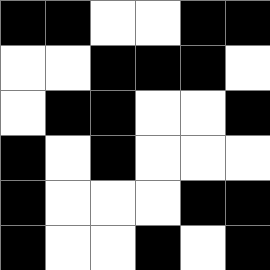[["black", "black", "white", "white", "black", "black"], ["white", "white", "black", "black", "black", "white"], ["white", "black", "black", "white", "white", "black"], ["black", "white", "black", "white", "white", "white"], ["black", "white", "white", "white", "black", "black"], ["black", "white", "white", "black", "white", "black"]]